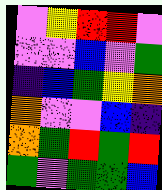[["violet", "yellow", "red", "red", "violet"], ["violet", "violet", "blue", "violet", "green"], ["indigo", "blue", "green", "yellow", "orange"], ["orange", "violet", "violet", "blue", "indigo"], ["orange", "green", "red", "green", "red"], ["green", "violet", "green", "green", "blue"]]